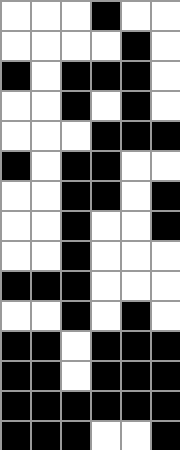[["white", "white", "white", "black", "white", "white"], ["white", "white", "white", "white", "black", "white"], ["black", "white", "black", "black", "black", "white"], ["white", "white", "black", "white", "black", "white"], ["white", "white", "white", "black", "black", "black"], ["black", "white", "black", "black", "white", "white"], ["white", "white", "black", "black", "white", "black"], ["white", "white", "black", "white", "white", "black"], ["white", "white", "black", "white", "white", "white"], ["black", "black", "black", "white", "white", "white"], ["white", "white", "black", "white", "black", "white"], ["black", "black", "white", "black", "black", "black"], ["black", "black", "white", "black", "black", "black"], ["black", "black", "black", "black", "black", "black"], ["black", "black", "black", "white", "white", "black"]]